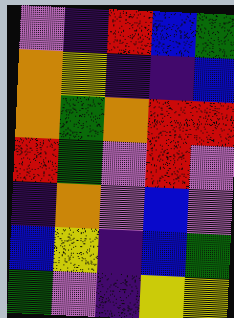[["violet", "indigo", "red", "blue", "green"], ["orange", "yellow", "indigo", "indigo", "blue"], ["orange", "green", "orange", "red", "red"], ["red", "green", "violet", "red", "violet"], ["indigo", "orange", "violet", "blue", "violet"], ["blue", "yellow", "indigo", "blue", "green"], ["green", "violet", "indigo", "yellow", "yellow"]]